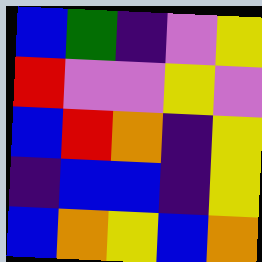[["blue", "green", "indigo", "violet", "yellow"], ["red", "violet", "violet", "yellow", "violet"], ["blue", "red", "orange", "indigo", "yellow"], ["indigo", "blue", "blue", "indigo", "yellow"], ["blue", "orange", "yellow", "blue", "orange"]]